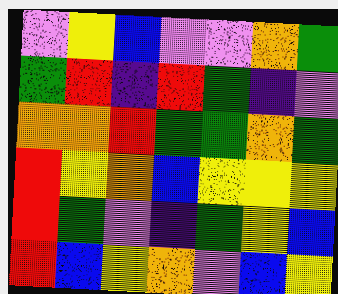[["violet", "yellow", "blue", "violet", "violet", "orange", "green"], ["green", "red", "indigo", "red", "green", "indigo", "violet"], ["orange", "orange", "red", "green", "green", "orange", "green"], ["red", "yellow", "orange", "blue", "yellow", "yellow", "yellow"], ["red", "green", "violet", "indigo", "green", "yellow", "blue"], ["red", "blue", "yellow", "orange", "violet", "blue", "yellow"]]